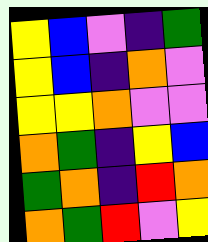[["yellow", "blue", "violet", "indigo", "green"], ["yellow", "blue", "indigo", "orange", "violet"], ["yellow", "yellow", "orange", "violet", "violet"], ["orange", "green", "indigo", "yellow", "blue"], ["green", "orange", "indigo", "red", "orange"], ["orange", "green", "red", "violet", "yellow"]]